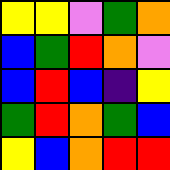[["yellow", "yellow", "violet", "green", "orange"], ["blue", "green", "red", "orange", "violet"], ["blue", "red", "blue", "indigo", "yellow"], ["green", "red", "orange", "green", "blue"], ["yellow", "blue", "orange", "red", "red"]]